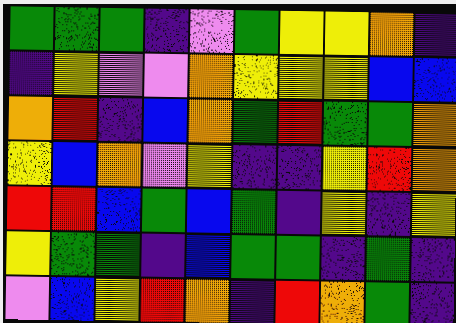[["green", "green", "green", "indigo", "violet", "green", "yellow", "yellow", "orange", "indigo"], ["indigo", "yellow", "violet", "violet", "orange", "yellow", "yellow", "yellow", "blue", "blue"], ["orange", "red", "indigo", "blue", "orange", "green", "red", "green", "green", "orange"], ["yellow", "blue", "orange", "violet", "yellow", "indigo", "indigo", "yellow", "red", "orange"], ["red", "red", "blue", "green", "blue", "green", "indigo", "yellow", "indigo", "yellow"], ["yellow", "green", "green", "indigo", "blue", "green", "green", "indigo", "green", "indigo"], ["violet", "blue", "yellow", "red", "orange", "indigo", "red", "orange", "green", "indigo"]]